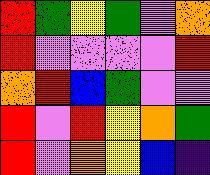[["red", "green", "yellow", "green", "violet", "orange"], ["red", "violet", "violet", "violet", "violet", "red"], ["orange", "red", "blue", "green", "violet", "violet"], ["red", "violet", "red", "yellow", "orange", "green"], ["red", "violet", "orange", "yellow", "blue", "indigo"]]